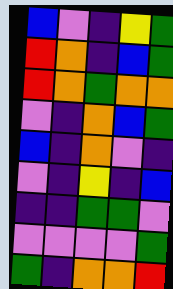[["blue", "violet", "indigo", "yellow", "green"], ["red", "orange", "indigo", "blue", "green"], ["red", "orange", "green", "orange", "orange"], ["violet", "indigo", "orange", "blue", "green"], ["blue", "indigo", "orange", "violet", "indigo"], ["violet", "indigo", "yellow", "indigo", "blue"], ["indigo", "indigo", "green", "green", "violet"], ["violet", "violet", "violet", "violet", "green"], ["green", "indigo", "orange", "orange", "red"]]